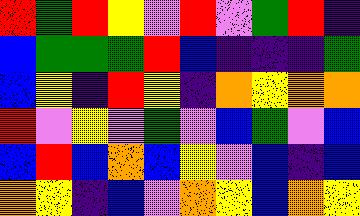[["red", "green", "red", "yellow", "violet", "red", "violet", "green", "red", "indigo"], ["blue", "green", "green", "green", "red", "blue", "indigo", "indigo", "indigo", "green"], ["blue", "yellow", "indigo", "red", "yellow", "indigo", "orange", "yellow", "orange", "orange"], ["red", "violet", "yellow", "violet", "green", "violet", "blue", "green", "violet", "blue"], ["blue", "red", "blue", "orange", "blue", "yellow", "violet", "blue", "indigo", "blue"], ["orange", "yellow", "indigo", "blue", "violet", "orange", "yellow", "blue", "orange", "yellow"]]